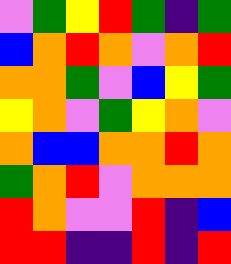[["violet", "green", "yellow", "red", "green", "indigo", "green"], ["blue", "orange", "red", "orange", "violet", "orange", "red"], ["orange", "orange", "green", "violet", "blue", "yellow", "green"], ["yellow", "orange", "violet", "green", "yellow", "orange", "violet"], ["orange", "blue", "blue", "orange", "orange", "red", "orange"], ["green", "orange", "red", "violet", "orange", "orange", "orange"], ["red", "orange", "violet", "violet", "red", "indigo", "blue"], ["red", "red", "indigo", "indigo", "red", "indigo", "red"]]